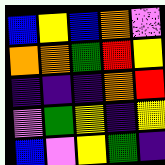[["blue", "yellow", "blue", "orange", "violet"], ["orange", "orange", "green", "red", "yellow"], ["indigo", "indigo", "indigo", "orange", "red"], ["violet", "green", "yellow", "indigo", "yellow"], ["blue", "violet", "yellow", "green", "indigo"]]